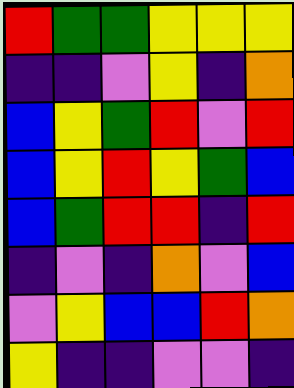[["red", "green", "green", "yellow", "yellow", "yellow"], ["indigo", "indigo", "violet", "yellow", "indigo", "orange"], ["blue", "yellow", "green", "red", "violet", "red"], ["blue", "yellow", "red", "yellow", "green", "blue"], ["blue", "green", "red", "red", "indigo", "red"], ["indigo", "violet", "indigo", "orange", "violet", "blue"], ["violet", "yellow", "blue", "blue", "red", "orange"], ["yellow", "indigo", "indigo", "violet", "violet", "indigo"]]